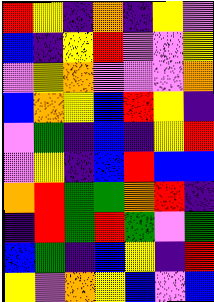[["red", "yellow", "indigo", "orange", "indigo", "yellow", "violet"], ["blue", "indigo", "yellow", "red", "violet", "violet", "yellow"], ["violet", "yellow", "orange", "violet", "violet", "violet", "orange"], ["blue", "orange", "yellow", "blue", "red", "yellow", "indigo"], ["violet", "green", "indigo", "blue", "indigo", "yellow", "red"], ["violet", "yellow", "indigo", "blue", "red", "blue", "blue"], ["orange", "red", "green", "green", "orange", "red", "indigo"], ["indigo", "red", "green", "red", "green", "violet", "green"], ["blue", "green", "indigo", "blue", "yellow", "indigo", "red"], ["yellow", "violet", "orange", "yellow", "blue", "violet", "blue"]]